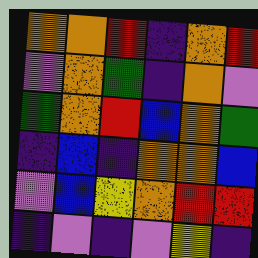[["orange", "orange", "red", "indigo", "orange", "red"], ["violet", "orange", "green", "indigo", "orange", "violet"], ["green", "orange", "red", "blue", "orange", "green"], ["indigo", "blue", "indigo", "orange", "orange", "blue"], ["violet", "blue", "yellow", "orange", "red", "red"], ["indigo", "violet", "indigo", "violet", "yellow", "indigo"]]